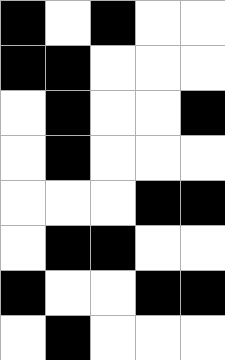[["black", "white", "black", "white", "white"], ["black", "black", "white", "white", "white"], ["white", "black", "white", "white", "black"], ["white", "black", "white", "white", "white"], ["white", "white", "white", "black", "black"], ["white", "black", "black", "white", "white"], ["black", "white", "white", "black", "black"], ["white", "black", "white", "white", "white"]]